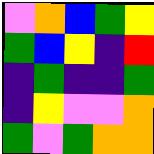[["violet", "orange", "blue", "green", "yellow"], ["green", "blue", "yellow", "indigo", "red"], ["indigo", "green", "indigo", "indigo", "green"], ["indigo", "yellow", "violet", "violet", "orange"], ["green", "violet", "green", "orange", "orange"]]